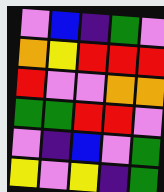[["violet", "blue", "indigo", "green", "violet"], ["orange", "yellow", "red", "red", "red"], ["red", "violet", "violet", "orange", "orange"], ["green", "green", "red", "red", "violet"], ["violet", "indigo", "blue", "violet", "green"], ["yellow", "violet", "yellow", "indigo", "green"]]